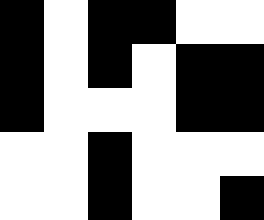[["black", "white", "black", "black", "white", "white"], ["black", "white", "black", "white", "black", "black"], ["black", "white", "white", "white", "black", "black"], ["white", "white", "black", "white", "white", "white"], ["white", "white", "black", "white", "white", "black"]]